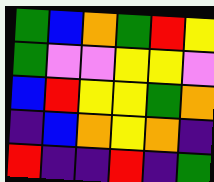[["green", "blue", "orange", "green", "red", "yellow"], ["green", "violet", "violet", "yellow", "yellow", "violet"], ["blue", "red", "yellow", "yellow", "green", "orange"], ["indigo", "blue", "orange", "yellow", "orange", "indigo"], ["red", "indigo", "indigo", "red", "indigo", "green"]]